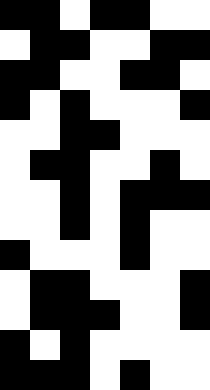[["black", "black", "white", "black", "black", "white", "white"], ["white", "black", "black", "white", "white", "black", "black"], ["black", "black", "white", "white", "black", "black", "white"], ["black", "white", "black", "white", "white", "white", "black"], ["white", "white", "black", "black", "white", "white", "white"], ["white", "black", "black", "white", "white", "black", "white"], ["white", "white", "black", "white", "black", "black", "black"], ["white", "white", "black", "white", "black", "white", "white"], ["black", "white", "white", "white", "black", "white", "white"], ["white", "black", "black", "white", "white", "white", "black"], ["white", "black", "black", "black", "white", "white", "black"], ["black", "white", "black", "white", "white", "white", "white"], ["black", "black", "black", "white", "black", "white", "white"]]